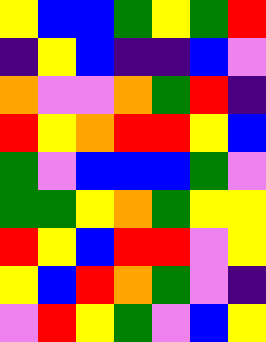[["yellow", "blue", "blue", "green", "yellow", "green", "red"], ["indigo", "yellow", "blue", "indigo", "indigo", "blue", "violet"], ["orange", "violet", "violet", "orange", "green", "red", "indigo"], ["red", "yellow", "orange", "red", "red", "yellow", "blue"], ["green", "violet", "blue", "blue", "blue", "green", "violet"], ["green", "green", "yellow", "orange", "green", "yellow", "yellow"], ["red", "yellow", "blue", "red", "red", "violet", "yellow"], ["yellow", "blue", "red", "orange", "green", "violet", "indigo"], ["violet", "red", "yellow", "green", "violet", "blue", "yellow"]]